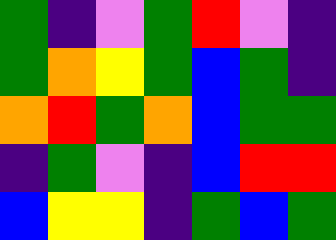[["green", "indigo", "violet", "green", "red", "violet", "indigo"], ["green", "orange", "yellow", "green", "blue", "green", "indigo"], ["orange", "red", "green", "orange", "blue", "green", "green"], ["indigo", "green", "violet", "indigo", "blue", "red", "red"], ["blue", "yellow", "yellow", "indigo", "green", "blue", "green"]]